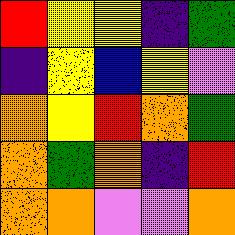[["red", "yellow", "yellow", "indigo", "green"], ["indigo", "yellow", "blue", "yellow", "violet"], ["orange", "yellow", "red", "orange", "green"], ["orange", "green", "orange", "indigo", "red"], ["orange", "orange", "violet", "violet", "orange"]]